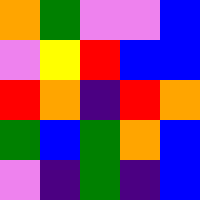[["orange", "green", "violet", "violet", "blue"], ["violet", "yellow", "red", "blue", "blue"], ["red", "orange", "indigo", "red", "orange"], ["green", "blue", "green", "orange", "blue"], ["violet", "indigo", "green", "indigo", "blue"]]